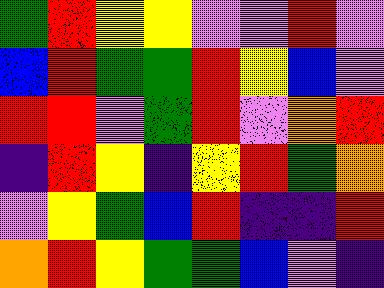[["green", "red", "yellow", "yellow", "violet", "violet", "red", "violet"], ["blue", "red", "green", "green", "red", "yellow", "blue", "violet"], ["red", "red", "violet", "green", "red", "violet", "orange", "red"], ["indigo", "red", "yellow", "indigo", "yellow", "red", "green", "orange"], ["violet", "yellow", "green", "blue", "red", "indigo", "indigo", "red"], ["orange", "red", "yellow", "green", "green", "blue", "violet", "indigo"]]